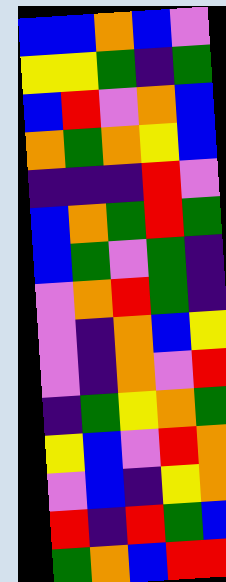[["blue", "blue", "orange", "blue", "violet"], ["yellow", "yellow", "green", "indigo", "green"], ["blue", "red", "violet", "orange", "blue"], ["orange", "green", "orange", "yellow", "blue"], ["indigo", "indigo", "indigo", "red", "violet"], ["blue", "orange", "green", "red", "green"], ["blue", "green", "violet", "green", "indigo"], ["violet", "orange", "red", "green", "indigo"], ["violet", "indigo", "orange", "blue", "yellow"], ["violet", "indigo", "orange", "violet", "red"], ["indigo", "green", "yellow", "orange", "green"], ["yellow", "blue", "violet", "red", "orange"], ["violet", "blue", "indigo", "yellow", "orange"], ["red", "indigo", "red", "green", "blue"], ["green", "orange", "blue", "red", "red"]]